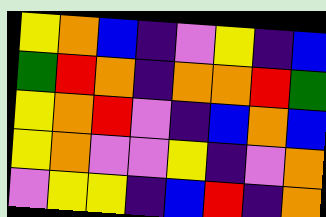[["yellow", "orange", "blue", "indigo", "violet", "yellow", "indigo", "blue"], ["green", "red", "orange", "indigo", "orange", "orange", "red", "green"], ["yellow", "orange", "red", "violet", "indigo", "blue", "orange", "blue"], ["yellow", "orange", "violet", "violet", "yellow", "indigo", "violet", "orange"], ["violet", "yellow", "yellow", "indigo", "blue", "red", "indigo", "orange"]]